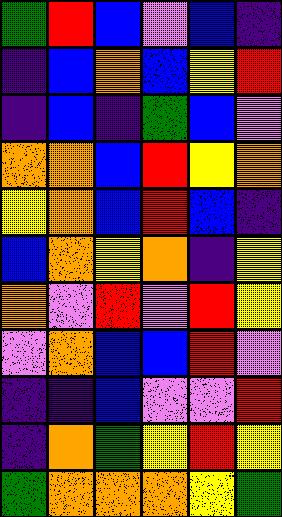[["green", "red", "blue", "violet", "blue", "indigo"], ["indigo", "blue", "orange", "blue", "yellow", "red"], ["indigo", "blue", "indigo", "green", "blue", "violet"], ["orange", "orange", "blue", "red", "yellow", "orange"], ["yellow", "orange", "blue", "red", "blue", "indigo"], ["blue", "orange", "yellow", "orange", "indigo", "yellow"], ["orange", "violet", "red", "violet", "red", "yellow"], ["violet", "orange", "blue", "blue", "red", "violet"], ["indigo", "indigo", "blue", "violet", "violet", "red"], ["indigo", "orange", "green", "yellow", "red", "yellow"], ["green", "orange", "orange", "orange", "yellow", "green"]]